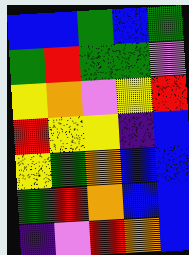[["blue", "blue", "green", "blue", "green"], ["green", "red", "green", "green", "violet"], ["yellow", "orange", "violet", "yellow", "red"], ["red", "yellow", "yellow", "indigo", "blue"], ["yellow", "green", "orange", "blue", "blue"], ["green", "red", "orange", "blue", "blue"], ["indigo", "violet", "red", "orange", "blue"]]